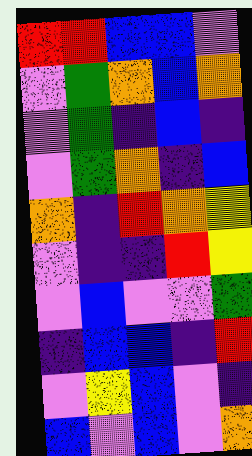[["red", "red", "blue", "blue", "violet"], ["violet", "green", "orange", "blue", "orange"], ["violet", "green", "indigo", "blue", "indigo"], ["violet", "green", "orange", "indigo", "blue"], ["orange", "indigo", "red", "orange", "yellow"], ["violet", "indigo", "indigo", "red", "yellow"], ["violet", "blue", "violet", "violet", "green"], ["indigo", "blue", "blue", "indigo", "red"], ["violet", "yellow", "blue", "violet", "indigo"], ["blue", "violet", "blue", "violet", "orange"]]